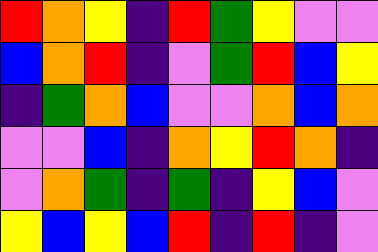[["red", "orange", "yellow", "indigo", "red", "green", "yellow", "violet", "violet"], ["blue", "orange", "red", "indigo", "violet", "green", "red", "blue", "yellow"], ["indigo", "green", "orange", "blue", "violet", "violet", "orange", "blue", "orange"], ["violet", "violet", "blue", "indigo", "orange", "yellow", "red", "orange", "indigo"], ["violet", "orange", "green", "indigo", "green", "indigo", "yellow", "blue", "violet"], ["yellow", "blue", "yellow", "blue", "red", "indigo", "red", "indigo", "violet"]]